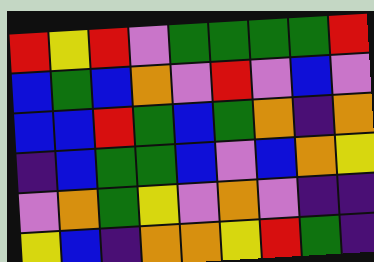[["red", "yellow", "red", "violet", "green", "green", "green", "green", "red"], ["blue", "green", "blue", "orange", "violet", "red", "violet", "blue", "violet"], ["blue", "blue", "red", "green", "blue", "green", "orange", "indigo", "orange"], ["indigo", "blue", "green", "green", "blue", "violet", "blue", "orange", "yellow"], ["violet", "orange", "green", "yellow", "violet", "orange", "violet", "indigo", "indigo"], ["yellow", "blue", "indigo", "orange", "orange", "yellow", "red", "green", "indigo"]]